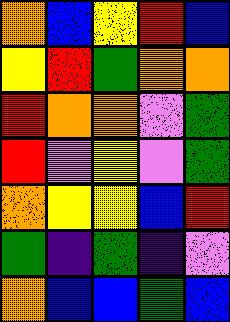[["orange", "blue", "yellow", "red", "blue"], ["yellow", "red", "green", "orange", "orange"], ["red", "orange", "orange", "violet", "green"], ["red", "violet", "yellow", "violet", "green"], ["orange", "yellow", "yellow", "blue", "red"], ["green", "indigo", "green", "indigo", "violet"], ["orange", "blue", "blue", "green", "blue"]]